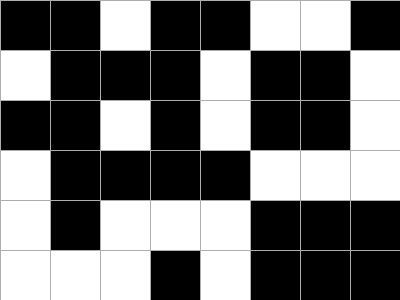[["black", "black", "white", "black", "black", "white", "white", "black"], ["white", "black", "black", "black", "white", "black", "black", "white"], ["black", "black", "white", "black", "white", "black", "black", "white"], ["white", "black", "black", "black", "black", "white", "white", "white"], ["white", "black", "white", "white", "white", "black", "black", "black"], ["white", "white", "white", "black", "white", "black", "black", "black"]]